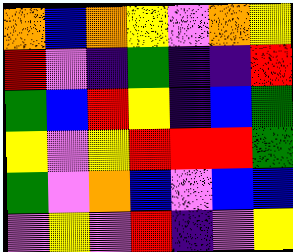[["orange", "blue", "orange", "yellow", "violet", "orange", "yellow"], ["red", "violet", "indigo", "green", "indigo", "indigo", "red"], ["green", "blue", "red", "yellow", "indigo", "blue", "green"], ["yellow", "violet", "yellow", "red", "red", "red", "green"], ["green", "violet", "orange", "blue", "violet", "blue", "blue"], ["violet", "yellow", "violet", "red", "indigo", "violet", "yellow"]]